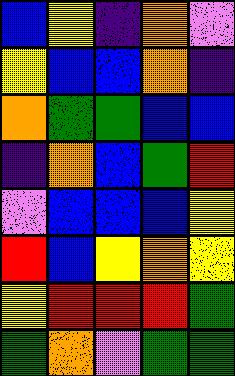[["blue", "yellow", "indigo", "orange", "violet"], ["yellow", "blue", "blue", "orange", "indigo"], ["orange", "green", "green", "blue", "blue"], ["indigo", "orange", "blue", "green", "red"], ["violet", "blue", "blue", "blue", "yellow"], ["red", "blue", "yellow", "orange", "yellow"], ["yellow", "red", "red", "red", "green"], ["green", "orange", "violet", "green", "green"]]